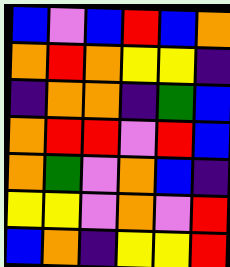[["blue", "violet", "blue", "red", "blue", "orange"], ["orange", "red", "orange", "yellow", "yellow", "indigo"], ["indigo", "orange", "orange", "indigo", "green", "blue"], ["orange", "red", "red", "violet", "red", "blue"], ["orange", "green", "violet", "orange", "blue", "indigo"], ["yellow", "yellow", "violet", "orange", "violet", "red"], ["blue", "orange", "indigo", "yellow", "yellow", "red"]]